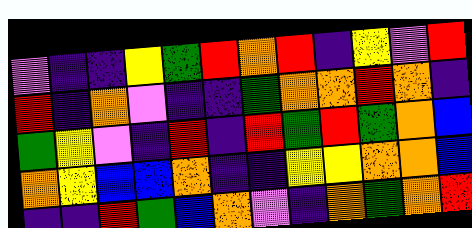[["violet", "indigo", "indigo", "yellow", "green", "red", "orange", "red", "indigo", "yellow", "violet", "red"], ["red", "indigo", "orange", "violet", "indigo", "indigo", "green", "orange", "orange", "red", "orange", "indigo"], ["green", "yellow", "violet", "indigo", "red", "indigo", "red", "green", "red", "green", "orange", "blue"], ["orange", "yellow", "blue", "blue", "orange", "indigo", "indigo", "yellow", "yellow", "orange", "orange", "blue"], ["indigo", "indigo", "red", "green", "blue", "orange", "violet", "indigo", "orange", "green", "orange", "red"]]